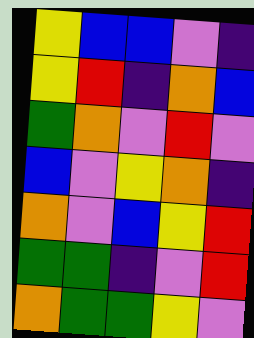[["yellow", "blue", "blue", "violet", "indigo"], ["yellow", "red", "indigo", "orange", "blue"], ["green", "orange", "violet", "red", "violet"], ["blue", "violet", "yellow", "orange", "indigo"], ["orange", "violet", "blue", "yellow", "red"], ["green", "green", "indigo", "violet", "red"], ["orange", "green", "green", "yellow", "violet"]]